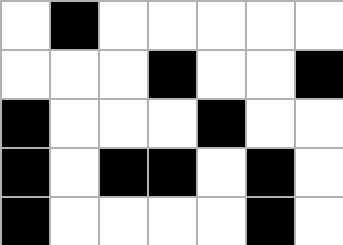[["white", "black", "white", "white", "white", "white", "white"], ["white", "white", "white", "black", "white", "white", "black"], ["black", "white", "white", "white", "black", "white", "white"], ["black", "white", "black", "black", "white", "black", "white"], ["black", "white", "white", "white", "white", "black", "white"]]